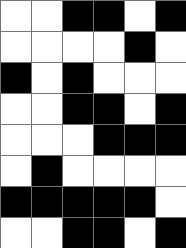[["white", "white", "black", "black", "white", "black"], ["white", "white", "white", "white", "black", "white"], ["black", "white", "black", "white", "white", "white"], ["white", "white", "black", "black", "white", "black"], ["white", "white", "white", "black", "black", "black"], ["white", "black", "white", "white", "white", "white"], ["black", "black", "black", "black", "black", "white"], ["white", "white", "black", "black", "white", "black"]]